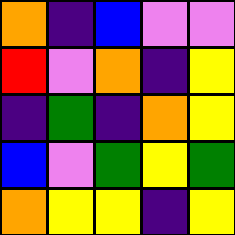[["orange", "indigo", "blue", "violet", "violet"], ["red", "violet", "orange", "indigo", "yellow"], ["indigo", "green", "indigo", "orange", "yellow"], ["blue", "violet", "green", "yellow", "green"], ["orange", "yellow", "yellow", "indigo", "yellow"]]